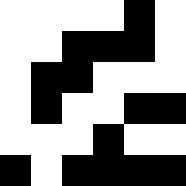[["white", "white", "white", "white", "black", "white"], ["white", "white", "black", "black", "black", "white"], ["white", "black", "black", "white", "white", "white"], ["white", "black", "white", "white", "black", "black"], ["white", "white", "white", "black", "white", "white"], ["black", "white", "black", "black", "black", "black"]]